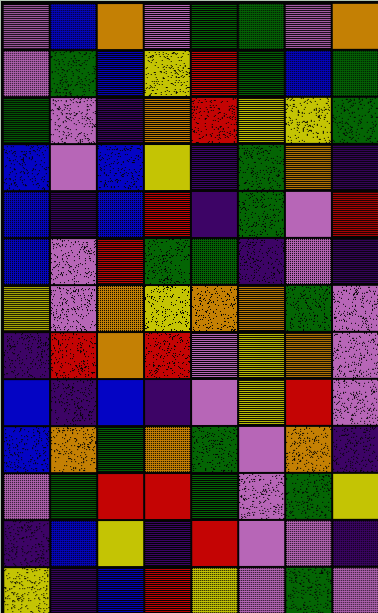[["violet", "blue", "orange", "violet", "green", "green", "violet", "orange"], ["violet", "green", "blue", "yellow", "red", "green", "blue", "green"], ["green", "violet", "indigo", "orange", "red", "yellow", "yellow", "green"], ["blue", "violet", "blue", "yellow", "indigo", "green", "orange", "indigo"], ["blue", "indigo", "blue", "red", "indigo", "green", "violet", "red"], ["blue", "violet", "red", "green", "green", "indigo", "violet", "indigo"], ["yellow", "violet", "orange", "yellow", "orange", "orange", "green", "violet"], ["indigo", "red", "orange", "red", "violet", "yellow", "orange", "violet"], ["blue", "indigo", "blue", "indigo", "violet", "yellow", "red", "violet"], ["blue", "orange", "green", "orange", "green", "violet", "orange", "indigo"], ["violet", "green", "red", "red", "green", "violet", "green", "yellow"], ["indigo", "blue", "yellow", "indigo", "red", "violet", "violet", "indigo"], ["yellow", "indigo", "blue", "red", "yellow", "violet", "green", "violet"]]